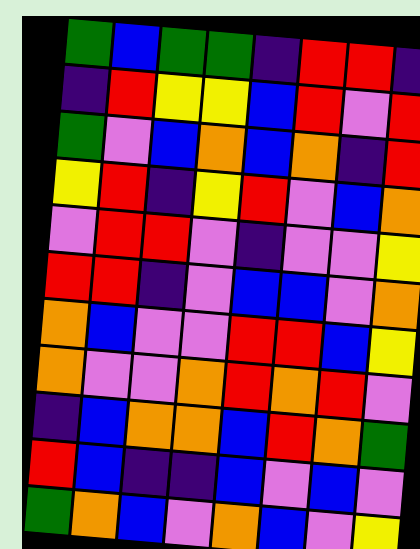[["green", "blue", "green", "green", "indigo", "red", "red", "indigo"], ["indigo", "red", "yellow", "yellow", "blue", "red", "violet", "red"], ["green", "violet", "blue", "orange", "blue", "orange", "indigo", "red"], ["yellow", "red", "indigo", "yellow", "red", "violet", "blue", "orange"], ["violet", "red", "red", "violet", "indigo", "violet", "violet", "yellow"], ["red", "red", "indigo", "violet", "blue", "blue", "violet", "orange"], ["orange", "blue", "violet", "violet", "red", "red", "blue", "yellow"], ["orange", "violet", "violet", "orange", "red", "orange", "red", "violet"], ["indigo", "blue", "orange", "orange", "blue", "red", "orange", "green"], ["red", "blue", "indigo", "indigo", "blue", "violet", "blue", "violet"], ["green", "orange", "blue", "violet", "orange", "blue", "violet", "yellow"]]